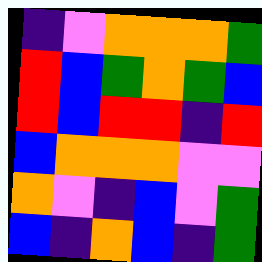[["indigo", "violet", "orange", "orange", "orange", "green"], ["red", "blue", "green", "orange", "green", "blue"], ["red", "blue", "red", "red", "indigo", "red"], ["blue", "orange", "orange", "orange", "violet", "violet"], ["orange", "violet", "indigo", "blue", "violet", "green"], ["blue", "indigo", "orange", "blue", "indigo", "green"]]